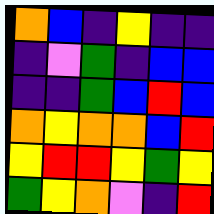[["orange", "blue", "indigo", "yellow", "indigo", "indigo"], ["indigo", "violet", "green", "indigo", "blue", "blue"], ["indigo", "indigo", "green", "blue", "red", "blue"], ["orange", "yellow", "orange", "orange", "blue", "red"], ["yellow", "red", "red", "yellow", "green", "yellow"], ["green", "yellow", "orange", "violet", "indigo", "red"]]